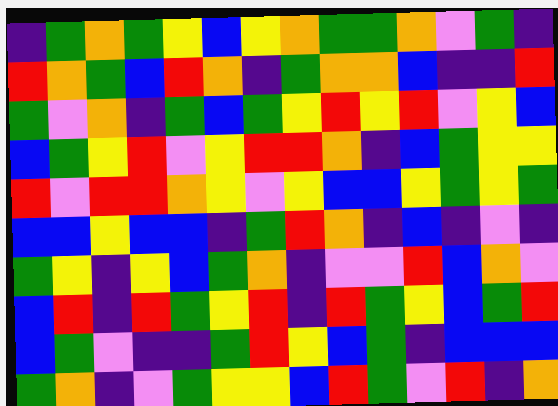[["indigo", "green", "orange", "green", "yellow", "blue", "yellow", "orange", "green", "green", "orange", "violet", "green", "indigo"], ["red", "orange", "green", "blue", "red", "orange", "indigo", "green", "orange", "orange", "blue", "indigo", "indigo", "red"], ["green", "violet", "orange", "indigo", "green", "blue", "green", "yellow", "red", "yellow", "red", "violet", "yellow", "blue"], ["blue", "green", "yellow", "red", "violet", "yellow", "red", "red", "orange", "indigo", "blue", "green", "yellow", "yellow"], ["red", "violet", "red", "red", "orange", "yellow", "violet", "yellow", "blue", "blue", "yellow", "green", "yellow", "green"], ["blue", "blue", "yellow", "blue", "blue", "indigo", "green", "red", "orange", "indigo", "blue", "indigo", "violet", "indigo"], ["green", "yellow", "indigo", "yellow", "blue", "green", "orange", "indigo", "violet", "violet", "red", "blue", "orange", "violet"], ["blue", "red", "indigo", "red", "green", "yellow", "red", "indigo", "red", "green", "yellow", "blue", "green", "red"], ["blue", "green", "violet", "indigo", "indigo", "green", "red", "yellow", "blue", "green", "indigo", "blue", "blue", "blue"], ["green", "orange", "indigo", "violet", "green", "yellow", "yellow", "blue", "red", "green", "violet", "red", "indigo", "orange"]]